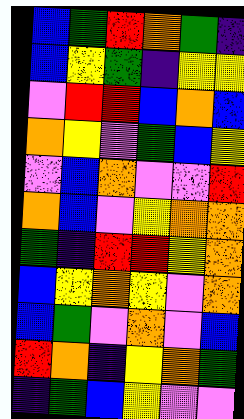[["blue", "green", "red", "orange", "green", "indigo"], ["blue", "yellow", "green", "indigo", "yellow", "yellow"], ["violet", "red", "red", "blue", "orange", "blue"], ["orange", "yellow", "violet", "green", "blue", "yellow"], ["violet", "blue", "orange", "violet", "violet", "red"], ["orange", "blue", "violet", "yellow", "orange", "orange"], ["green", "indigo", "red", "red", "yellow", "orange"], ["blue", "yellow", "orange", "yellow", "violet", "orange"], ["blue", "green", "violet", "orange", "violet", "blue"], ["red", "orange", "indigo", "yellow", "orange", "green"], ["indigo", "green", "blue", "yellow", "violet", "violet"]]